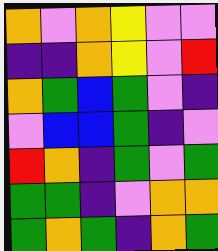[["orange", "violet", "orange", "yellow", "violet", "violet"], ["indigo", "indigo", "orange", "yellow", "violet", "red"], ["orange", "green", "blue", "green", "violet", "indigo"], ["violet", "blue", "blue", "green", "indigo", "violet"], ["red", "orange", "indigo", "green", "violet", "green"], ["green", "green", "indigo", "violet", "orange", "orange"], ["green", "orange", "green", "indigo", "orange", "green"]]